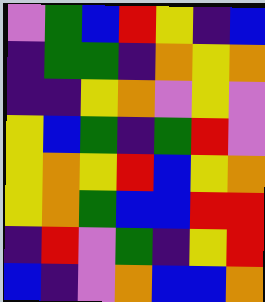[["violet", "green", "blue", "red", "yellow", "indigo", "blue"], ["indigo", "green", "green", "indigo", "orange", "yellow", "orange"], ["indigo", "indigo", "yellow", "orange", "violet", "yellow", "violet"], ["yellow", "blue", "green", "indigo", "green", "red", "violet"], ["yellow", "orange", "yellow", "red", "blue", "yellow", "orange"], ["yellow", "orange", "green", "blue", "blue", "red", "red"], ["indigo", "red", "violet", "green", "indigo", "yellow", "red"], ["blue", "indigo", "violet", "orange", "blue", "blue", "orange"]]